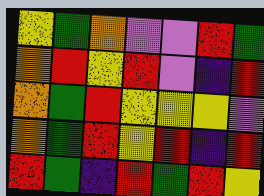[["yellow", "green", "orange", "violet", "violet", "red", "green"], ["orange", "red", "yellow", "red", "violet", "indigo", "red"], ["orange", "green", "red", "yellow", "yellow", "yellow", "violet"], ["orange", "green", "red", "yellow", "red", "indigo", "red"], ["red", "green", "indigo", "red", "green", "red", "yellow"]]